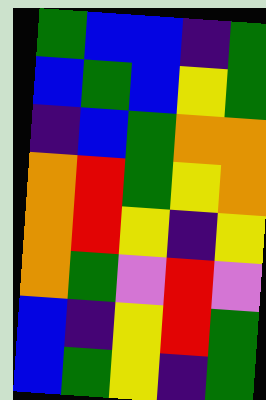[["green", "blue", "blue", "indigo", "green"], ["blue", "green", "blue", "yellow", "green"], ["indigo", "blue", "green", "orange", "orange"], ["orange", "red", "green", "yellow", "orange"], ["orange", "red", "yellow", "indigo", "yellow"], ["orange", "green", "violet", "red", "violet"], ["blue", "indigo", "yellow", "red", "green"], ["blue", "green", "yellow", "indigo", "green"]]